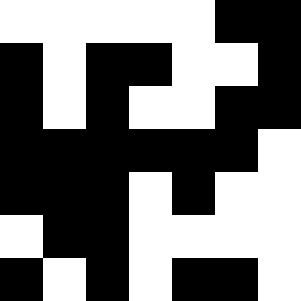[["white", "white", "white", "white", "white", "black", "black"], ["black", "white", "black", "black", "white", "white", "black"], ["black", "white", "black", "white", "white", "black", "black"], ["black", "black", "black", "black", "black", "black", "white"], ["black", "black", "black", "white", "black", "white", "white"], ["white", "black", "black", "white", "white", "white", "white"], ["black", "white", "black", "white", "black", "black", "white"]]